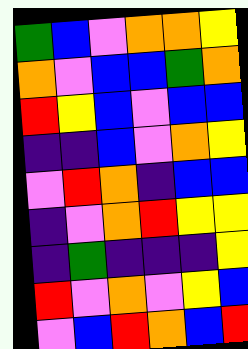[["green", "blue", "violet", "orange", "orange", "yellow"], ["orange", "violet", "blue", "blue", "green", "orange"], ["red", "yellow", "blue", "violet", "blue", "blue"], ["indigo", "indigo", "blue", "violet", "orange", "yellow"], ["violet", "red", "orange", "indigo", "blue", "blue"], ["indigo", "violet", "orange", "red", "yellow", "yellow"], ["indigo", "green", "indigo", "indigo", "indigo", "yellow"], ["red", "violet", "orange", "violet", "yellow", "blue"], ["violet", "blue", "red", "orange", "blue", "red"]]